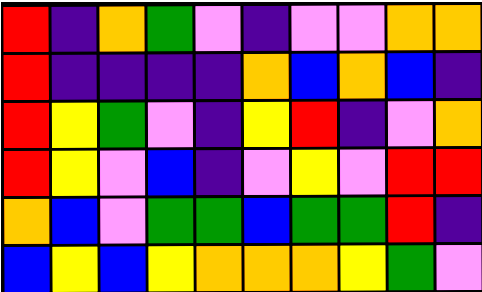[["red", "indigo", "orange", "green", "violet", "indigo", "violet", "violet", "orange", "orange"], ["red", "indigo", "indigo", "indigo", "indigo", "orange", "blue", "orange", "blue", "indigo"], ["red", "yellow", "green", "violet", "indigo", "yellow", "red", "indigo", "violet", "orange"], ["red", "yellow", "violet", "blue", "indigo", "violet", "yellow", "violet", "red", "red"], ["orange", "blue", "violet", "green", "green", "blue", "green", "green", "red", "indigo"], ["blue", "yellow", "blue", "yellow", "orange", "orange", "orange", "yellow", "green", "violet"]]